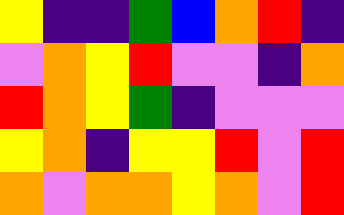[["yellow", "indigo", "indigo", "green", "blue", "orange", "red", "indigo"], ["violet", "orange", "yellow", "red", "violet", "violet", "indigo", "orange"], ["red", "orange", "yellow", "green", "indigo", "violet", "violet", "violet"], ["yellow", "orange", "indigo", "yellow", "yellow", "red", "violet", "red"], ["orange", "violet", "orange", "orange", "yellow", "orange", "violet", "red"]]